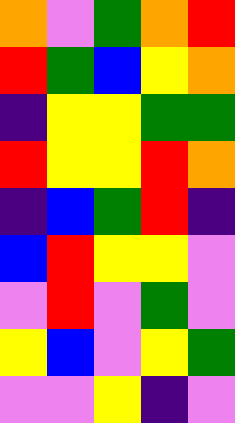[["orange", "violet", "green", "orange", "red"], ["red", "green", "blue", "yellow", "orange"], ["indigo", "yellow", "yellow", "green", "green"], ["red", "yellow", "yellow", "red", "orange"], ["indigo", "blue", "green", "red", "indigo"], ["blue", "red", "yellow", "yellow", "violet"], ["violet", "red", "violet", "green", "violet"], ["yellow", "blue", "violet", "yellow", "green"], ["violet", "violet", "yellow", "indigo", "violet"]]